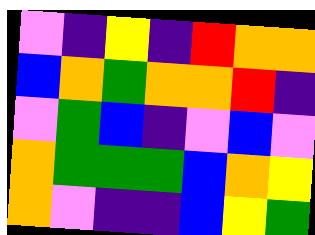[["violet", "indigo", "yellow", "indigo", "red", "orange", "orange"], ["blue", "orange", "green", "orange", "orange", "red", "indigo"], ["violet", "green", "blue", "indigo", "violet", "blue", "violet"], ["orange", "green", "green", "green", "blue", "orange", "yellow"], ["orange", "violet", "indigo", "indigo", "blue", "yellow", "green"]]